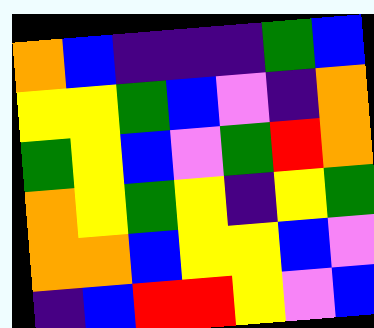[["orange", "blue", "indigo", "indigo", "indigo", "green", "blue"], ["yellow", "yellow", "green", "blue", "violet", "indigo", "orange"], ["green", "yellow", "blue", "violet", "green", "red", "orange"], ["orange", "yellow", "green", "yellow", "indigo", "yellow", "green"], ["orange", "orange", "blue", "yellow", "yellow", "blue", "violet"], ["indigo", "blue", "red", "red", "yellow", "violet", "blue"]]